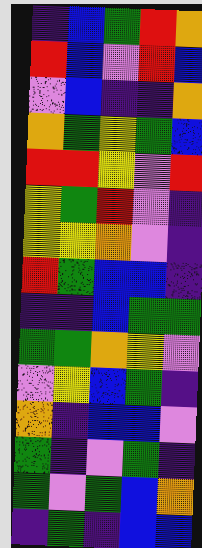[["indigo", "blue", "green", "red", "orange"], ["red", "blue", "violet", "red", "blue"], ["violet", "blue", "indigo", "indigo", "orange"], ["orange", "green", "yellow", "green", "blue"], ["red", "red", "yellow", "violet", "red"], ["yellow", "green", "red", "violet", "indigo"], ["yellow", "yellow", "orange", "violet", "indigo"], ["red", "green", "blue", "blue", "indigo"], ["indigo", "indigo", "blue", "green", "green"], ["green", "green", "orange", "yellow", "violet"], ["violet", "yellow", "blue", "green", "indigo"], ["orange", "indigo", "blue", "blue", "violet"], ["green", "indigo", "violet", "green", "indigo"], ["green", "violet", "green", "blue", "orange"], ["indigo", "green", "indigo", "blue", "blue"]]